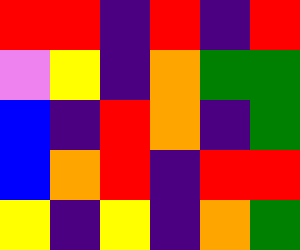[["red", "red", "indigo", "red", "indigo", "red"], ["violet", "yellow", "indigo", "orange", "green", "green"], ["blue", "indigo", "red", "orange", "indigo", "green"], ["blue", "orange", "red", "indigo", "red", "red"], ["yellow", "indigo", "yellow", "indigo", "orange", "green"]]